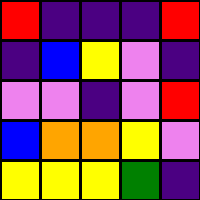[["red", "indigo", "indigo", "indigo", "red"], ["indigo", "blue", "yellow", "violet", "indigo"], ["violet", "violet", "indigo", "violet", "red"], ["blue", "orange", "orange", "yellow", "violet"], ["yellow", "yellow", "yellow", "green", "indigo"]]